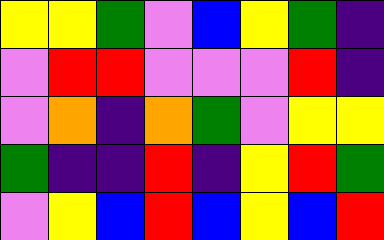[["yellow", "yellow", "green", "violet", "blue", "yellow", "green", "indigo"], ["violet", "red", "red", "violet", "violet", "violet", "red", "indigo"], ["violet", "orange", "indigo", "orange", "green", "violet", "yellow", "yellow"], ["green", "indigo", "indigo", "red", "indigo", "yellow", "red", "green"], ["violet", "yellow", "blue", "red", "blue", "yellow", "blue", "red"]]